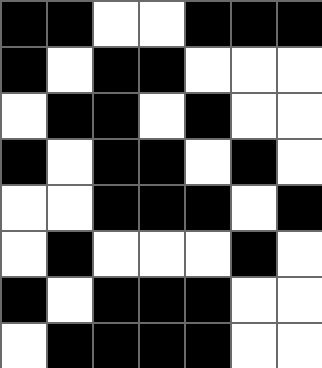[["black", "black", "white", "white", "black", "black", "black"], ["black", "white", "black", "black", "white", "white", "white"], ["white", "black", "black", "white", "black", "white", "white"], ["black", "white", "black", "black", "white", "black", "white"], ["white", "white", "black", "black", "black", "white", "black"], ["white", "black", "white", "white", "white", "black", "white"], ["black", "white", "black", "black", "black", "white", "white"], ["white", "black", "black", "black", "black", "white", "white"]]